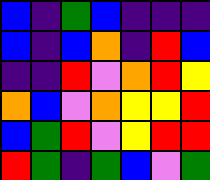[["blue", "indigo", "green", "blue", "indigo", "indigo", "indigo"], ["blue", "indigo", "blue", "orange", "indigo", "red", "blue"], ["indigo", "indigo", "red", "violet", "orange", "red", "yellow"], ["orange", "blue", "violet", "orange", "yellow", "yellow", "red"], ["blue", "green", "red", "violet", "yellow", "red", "red"], ["red", "green", "indigo", "green", "blue", "violet", "green"]]